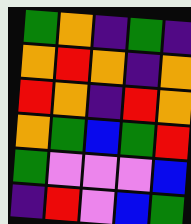[["green", "orange", "indigo", "green", "indigo"], ["orange", "red", "orange", "indigo", "orange"], ["red", "orange", "indigo", "red", "orange"], ["orange", "green", "blue", "green", "red"], ["green", "violet", "violet", "violet", "blue"], ["indigo", "red", "violet", "blue", "green"]]